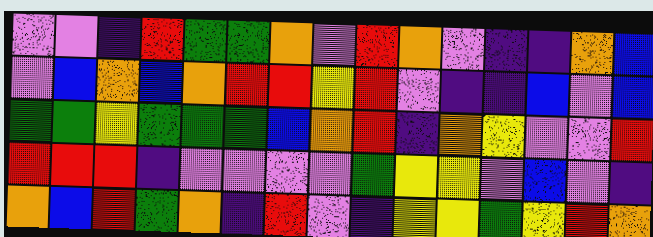[["violet", "violet", "indigo", "red", "green", "green", "orange", "violet", "red", "orange", "violet", "indigo", "indigo", "orange", "blue"], ["violet", "blue", "orange", "blue", "orange", "red", "red", "yellow", "red", "violet", "indigo", "indigo", "blue", "violet", "blue"], ["green", "green", "yellow", "green", "green", "green", "blue", "orange", "red", "indigo", "orange", "yellow", "violet", "violet", "red"], ["red", "red", "red", "indigo", "violet", "violet", "violet", "violet", "green", "yellow", "yellow", "violet", "blue", "violet", "indigo"], ["orange", "blue", "red", "green", "orange", "indigo", "red", "violet", "indigo", "yellow", "yellow", "green", "yellow", "red", "orange"]]